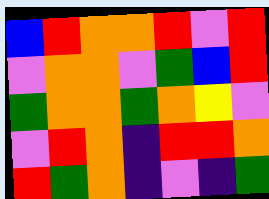[["blue", "red", "orange", "orange", "red", "violet", "red"], ["violet", "orange", "orange", "violet", "green", "blue", "red"], ["green", "orange", "orange", "green", "orange", "yellow", "violet"], ["violet", "red", "orange", "indigo", "red", "red", "orange"], ["red", "green", "orange", "indigo", "violet", "indigo", "green"]]